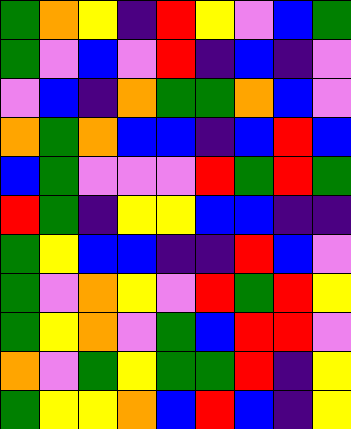[["green", "orange", "yellow", "indigo", "red", "yellow", "violet", "blue", "green"], ["green", "violet", "blue", "violet", "red", "indigo", "blue", "indigo", "violet"], ["violet", "blue", "indigo", "orange", "green", "green", "orange", "blue", "violet"], ["orange", "green", "orange", "blue", "blue", "indigo", "blue", "red", "blue"], ["blue", "green", "violet", "violet", "violet", "red", "green", "red", "green"], ["red", "green", "indigo", "yellow", "yellow", "blue", "blue", "indigo", "indigo"], ["green", "yellow", "blue", "blue", "indigo", "indigo", "red", "blue", "violet"], ["green", "violet", "orange", "yellow", "violet", "red", "green", "red", "yellow"], ["green", "yellow", "orange", "violet", "green", "blue", "red", "red", "violet"], ["orange", "violet", "green", "yellow", "green", "green", "red", "indigo", "yellow"], ["green", "yellow", "yellow", "orange", "blue", "red", "blue", "indigo", "yellow"]]